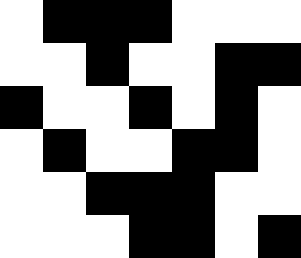[["white", "black", "black", "black", "white", "white", "white"], ["white", "white", "black", "white", "white", "black", "black"], ["black", "white", "white", "black", "white", "black", "white"], ["white", "black", "white", "white", "black", "black", "white"], ["white", "white", "black", "black", "black", "white", "white"], ["white", "white", "white", "black", "black", "white", "black"]]